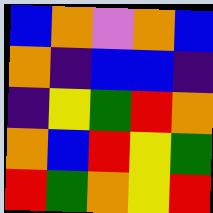[["blue", "orange", "violet", "orange", "blue"], ["orange", "indigo", "blue", "blue", "indigo"], ["indigo", "yellow", "green", "red", "orange"], ["orange", "blue", "red", "yellow", "green"], ["red", "green", "orange", "yellow", "red"]]